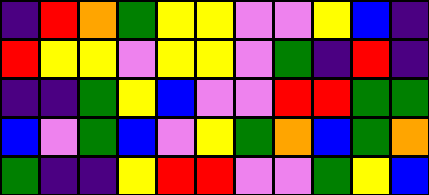[["indigo", "red", "orange", "green", "yellow", "yellow", "violet", "violet", "yellow", "blue", "indigo"], ["red", "yellow", "yellow", "violet", "yellow", "yellow", "violet", "green", "indigo", "red", "indigo"], ["indigo", "indigo", "green", "yellow", "blue", "violet", "violet", "red", "red", "green", "green"], ["blue", "violet", "green", "blue", "violet", "yellow", "green", "orange", "blue", "green", "orange"], ["green", "indigo", "indigo", "yellow", "red", "red", "violet", "violet", "green", "yellow", "blue"]]